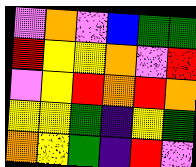[["violet", "orange", "violet", "blue", "green", "green"], ["red", "yellow", "yellow", "orange", "violet", "red"], ["violet", "yellow", "red", "orange", "red", "orange"], ["yellow", "yellow", "green", "indigo", "yellow", "green"], ["orange", "yellow", "green", "indigo", "red", "violet"]]